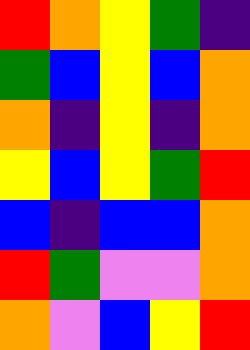[["red", "orange", "yellow", "green", "indigo"], ["green", "blue", "yellow", "blue", "orange"], ["orange", "indigo", "yellow", "indigo", "orange"], ["yellow", "blue", "yellow", "green", "red"], ["blue", "indigo", "blue", "blue", "orange"], ["red", "green", "violet", "violet", "orange"], ["orange", "violet", "blue", "yellow", "red"]]